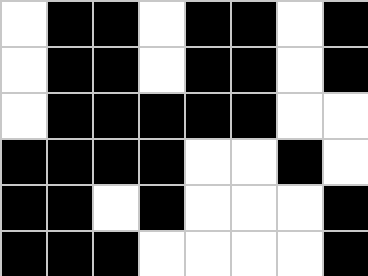[["white", "black", "black", "white", "black", "black", "white", "black"], ["white", "black", "black", "white", "black", "black", "white", "black"], ["white", "black", "black", "black", "black", "black", "white", "white"], ["black", "black", "black", "black", "white", "white", "black", "white"], ["black", "black", "white", "black", "white", "white", "white", "black"], ["black", "black", "black", "white", "white", "white", "white", "black"]]